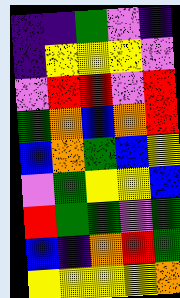[["indigo", "indigo", "green", "violet", "indigo"], ["indigo", "yellow", "yellow", "yellow", "violet"], ["violet", "red", "red", "violet", "red"], ["green", "orange", "blue", "orange", "red"], ["blue", "orange", "green", "blue", "yellow"], ["violet", "green", "yellow", "yellow", "blue"], ["red", "green", "green", "violet", "green"], ["blue", "indigo", "orange", "red", "green"], ["yellow", "yellow", "yellow", "yellow", "orange"]]